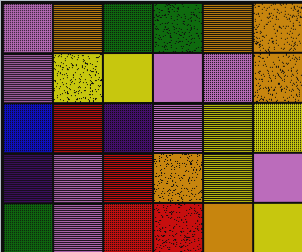[["violet", "orange", "green", "green", "orange", "orange"], ["violet", "yellow", "yellow", "violet", "violet", "orange"], ["blue", "red", "indigo", "violet", "yellow", "yellow"], ["indigo", "violet", "red", "orange", "yellow", "violet"], ["green", "violet", "red", "red", "orange", "yellow"]]